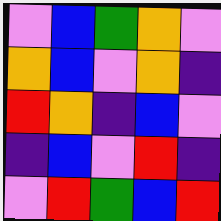[["violet", "blue", "green", "orange", "violet"], ["orange", "blue", "violet", "orange", "indigo"], ["red", "orange", "indigo", "blue", "violet"], ["indigo", "blue", "violet", "red", "indigo"], ["violet", "red", "green", "blue", "red"]]